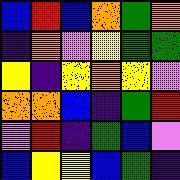[["blue", "red", "blue", "orange", "green", "orange"], ["indigo", "orange", "violet", "yellow", "green", "green"], ["yellow", "indigo", "yellow", "orange", "yellow", "violet"], ["orange", "orange", "blue", "indigo", "green", "red"], ["violet", "red", "indigo", "green", "blue", "violet"], ["blue", "yellow", "yellow", "blue", "green", "indigo"]]